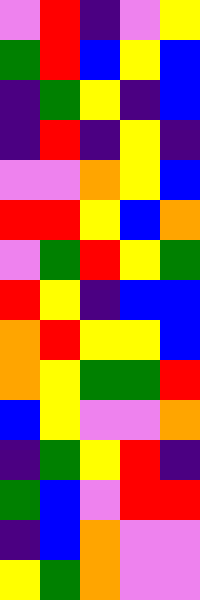[["violet", "red", "indigo", "violet", "yellow"], ["green", "red", "blue", "yellow", "blue"], ["indigo", "green", "yellow", "indigo", "blue"], ["indigo", "red", "indigo", "yellow", "indigo"], ["violet", "violet", "orange", "yellow", "blue"], ["red", "red", "yellow", "blue", "orange"], ["violet", "green", "red", "yellow", "green"], ["red", "yellow", "indigo", "blue", "blue"], ["orange", "red", "yellow", "yellow", "blue"], ["orange", "yellow", "green", "green", "red"], ["blue", "yellow", "violet", "violet", "orange"], ["indigo", "green", "yellow", "red", "indigo"], ["green", "blue", "violet", "red", "red"], ["indigo", "blue", "orange", "violet", "violet"], ["yellow", "green", "orange", "violet", "violet"]]